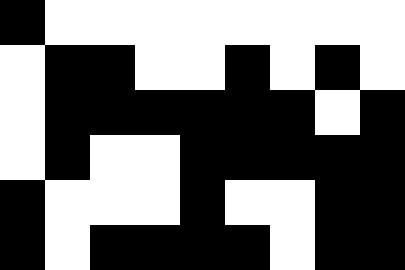[["black", "white", "white", "white", "white", "white", "white", "white", "white"], ["white", "black", "black", "white", "white", "black", "white", "black", "white"], ["white", "black", "black", "black", "black", "black", "black", "white", "black"], ["white", "black", "white", "white", "black", "black", "black", "black", "black"], ["black", "white", "white", "white", "black", "white", "white", "black", "black"], ["black", "white", "black", "black", "black", "black", "white", "black", "black"]]